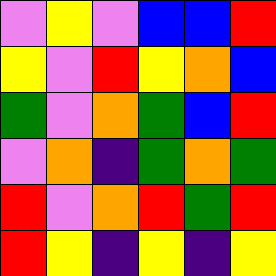[["violet", "yellow", "violet", "blue", "blue", "red"], ["yellow", "violet", "red", "yellow", "orange", "blue"], ["green", "violet", "orange", "green", "blue", "red"], ["violet", "orange", "indigo", "green", "orange", "green"], ["red", "violet", "orange", "red", "green", "red"], ["red", "yellow", "indigo", "yellow", "indigo", "yellow"]]